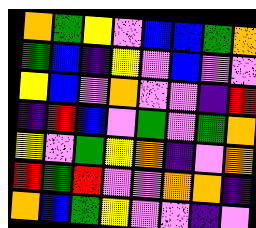[["orange", "green", "yellow", "violet", "blue", "blue", "green", "orange"], ["green", "blue", "indigo", "yellow", "violet", "blue", "violet", "violet"], ["yellow", "blue", "violet", "orange", "violet", "violet", "indigo", "red"], ["indigo", "red", "blue", "violet", "green", "violet", "green", "orange"], ["yellow", "violet", "green", "yellow", "orange", "indigo", "violet", "orange"], ["red", "green", "red", "violet", "violet", "orange", "orange", "indigo"], ["orange", "blue", "green", "yellow", "violet", "violet", "indigo", "violet"]]